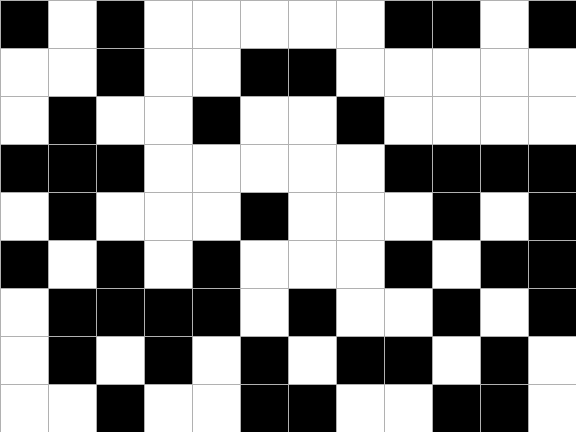[["black", "white", "black", "white", "white", "white", "white", "white", "black", "black", "white", "black"], ["white", "white", "black", "white", "white", "black", "black", "white", "white", "white", "white", "white"], ["white", "black", "white", "white", "black", "white", "white", "black", "white", "white", "white", "white"], ["black", "black", "black", "white", "white", "white", "white", "white", "black", "black", "black", "black"], ["white", "black", "white", "white", "white", "black", "white", "white", "white", "black", "white", "black"], ["black", "white", "black", "white", "black", "white", "white", "white", "black", "white", "black", "black"], ["white", "black", "black", "black", "black", "white", "black", "white", "white", "black", "white", "black"], ["white", "black", "white", "black", "white", "black", "white", "black", "black", "white", "black", "white"], ["white", "white", "black", "white", "white", "black", "black", "white", "white", "black", "black", "white"]]